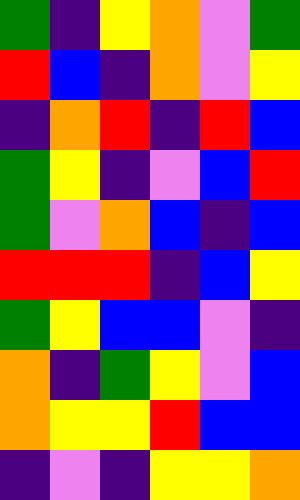[["green", "indigo", "yellow", "orange", "violet", "green"], ["red", "blue", "indigo", "orange", "violet", "yellow"], ["indigo", "orange", "red", "indigo", "red", "blue"], ["green", "yellow", "indigo", "violet", "blue", "red"], ["green", "violet", "orange", "blue", "indigo", "blue"], ["red", "red", "red", "indigo", "blue", "yellow"], ["green", "yellow", "blue", "blue", "violet", "indigo"], ["orange", "indigo", "green", "yellow", "violet", "blue"], ["orange", "yellow", "yellow", "red", "blue", "blue"], ["indigo", "violet", "indigo", "yellow", "yellow", "orange"]]